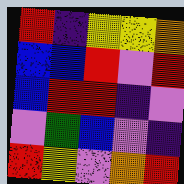[["red", "indigo", "yellow", "yellow", "orange"], ["blue", "blue", "red", "violet", "red"], ["blue", "red", "red", "indigo", "violet"], ["violet", "green", "blue", "violet", "indigo"], ["red", "yellow", "violet", "orange", "red"]]